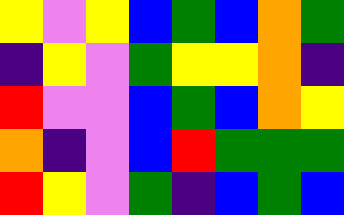[["yellow", "violet", "yellow", "blue", "green", "blue", "orange", "green"], ["indigo", "yellow", "violet", "green", "yellow", "yellow", "orange", "indigo"], ["red", "violet", "violet", "blue", "green", "blue", "orange", "yellow"], ["orange", "indigo", "violet", "blue", "red", "green", "green", "green"], ["red", "yellow", "violet", "green", "indigo", "blue", "green", "blue"]]